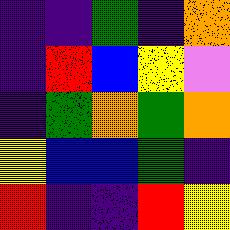[["indigo", "indigo", "green", "indigo", "orange"], ["indigo", "red", "blue", "yellow", "violet"], ["indigo", "green", "orange", "green", "orange"], ["yellow", "blue", "blue", "green", "indigo"], ["red", "indigo", "indigo", "red", "yellow"]]